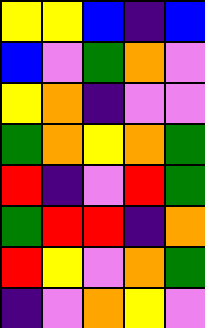[["yellow", "yellow", "blue", "indigo", "blue"], ["blue", "violet", "green", "orange", "violet"], ["yellow", "orange", "indigo", "violet", "violet"], ["green", "orange", "yellow", "orange", "green"], ["red", "indigo", "violet", "red", "green"], ["green", "red", "red", "indigo", "orange"], ["red", "yellow", "violet", "orange", "green"], ["indigo", "violet", "orange", "yellow", "violet"]]